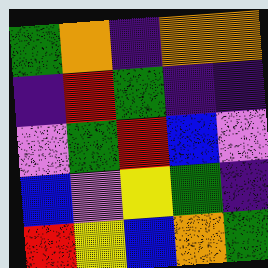[["green", "orange", "indigo", "orange", "orange"], ["indigo", "red", "green", "indigo", "indigo"], ["violet", "green", "red", "blue", "violet"], ["blue", "violet", "yellow", "green", "indigo"], ["red", "yellow", "blue", "orange", "green"]]